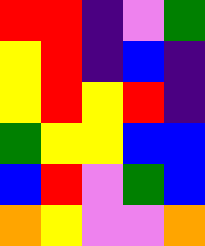[["red", "red", "indigo", "violet", "green"], ["yellow", "red", "indigo", "blue", "indigo"], ["yellow", "red", "yellow", "red", "indigo"], ["green", "yellow", "yellow", "blue", "blue"], ["blue", "red", "violet", "green", "blue"], ["orange", "yellow", "violet", "violet", "orange"]]